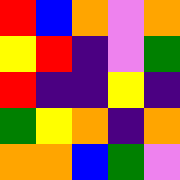[["red", "blue", "orange", "violet", "orange"], ["yellow", "red", "indigo", "violet", "green"], ["red", "indigo", "indigo", "yellow", "indigo"], ["green", "yellow", "orange", "indigo", "orange"], ["orange", "orange", "blue", "green", "violet"]]